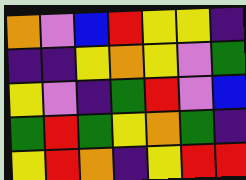[["orange", "violet", "blue", "red", "yellow", "yellow", "indigo"], ["indigo", "indigo", "yellow", "orange", "yellow", "violet", "green"], ["yellow", "violet", "indigo", "green", "red", "violet", "blue"], ["green", "red", "green", "yellow", "orange", "green", "indigo"], ["yellow", "red", "orange", "indigo", "yellow", "red", "red"]]